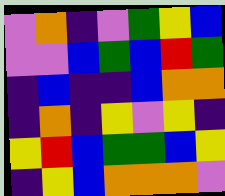[["violet", "orange", "indigo", "violet", "green", "yellow", "blue"], ["violet", "violet", "blue", "green", "blue", "red", "green"], ["indigo", "blue", "indigo", "indigo", "blue", "orange", "orange"], ["indigo", "orange", "indigo", "yellow", "violet", "yellow", "indigo"], ["yellow", "red", "blue", "green", "green", "blue", "yellow"], ["indigo", "yellow", "blue", "orange", "orange", "orange", "violet"]]